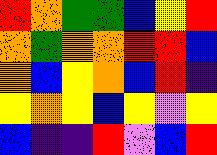[["red", "orange", "green", "green", "blue", "yellow", "red"], ["orange", "green", "orange", "orange", "red", "red", "blue"], ["orange", "blue", "yellow", "orange", "blue", "red", "indigo"], ["yellow", "orange", "yellow", "blue", "yellow", "violet", "yellow"], ["blue", "indigo", "indigo", "red", "violet", "blue", "red"]]